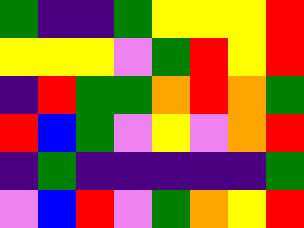[["green", "indigo", "indigo", "green", "yellow", "yellow", "yellow", "red"], ["yellow", "yellow", "yellow", "violet", "green", "red", "yellow", "red"], ["indigo", "red", "green", "green", "orange", "red", "orange", "green"], ["red", "blue", "green", "violet", "yellow", "violet", "orange", "red"], ["indigo", "green", "indigo", "indigo", "indigo", "indigo", "indigo", "green"], ["violet", "blue", "red", "violet", "green", "orange", "yellow", "red"]]